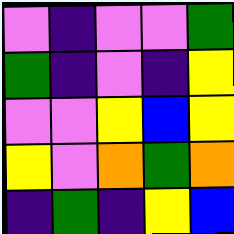[["violet", "indigo", "violet", "violet", "green"], ["green", "indigo", "violet", "indigo", "yellow"], ["violet", "violet", "yellow", "blue", "yellow"], ["yellow", "violet", "orange", "green", "orange"], ["indigo", "green", "indigo", "yellow", "blue"]]